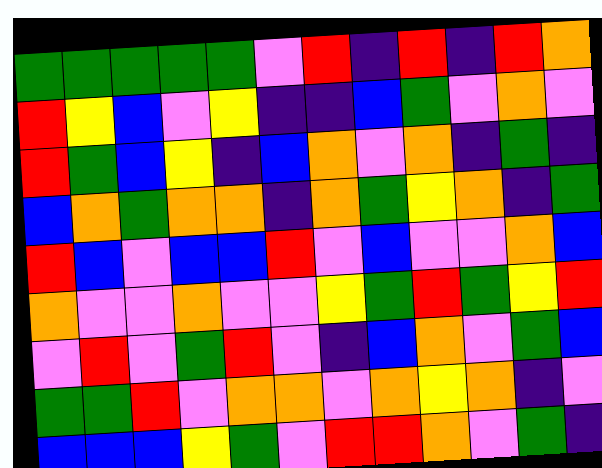[["green", "green", "green", "green", "green", "violet", "red", "indigo", "red", "indigo", "red", "orange"], ["red", "yellow", "blue", "violet", "yellow", "indigo", "indigo", "blue", "green", "violet", "orange", "violet"], ["red", "green", "blue", "yellow", "indigo", "blue", "orange", "violet", "orange", "indigo", "green", "indigo"], ["blue", "orange", "green", "orange", "orange", "indigo", "orange", "green", "yellow", "orange", "indigo", "green"], ["red", "blue", "violet", "blue", "blue", "red", "violet", "blue", "violet", "violet", "orange", "blue"], ["orange", "violet", "violet", "orange", "violet", "violet", "yellow", "green", "red", "green", "yellow", "red"], ["violet", "red", "violet", "green", "red", "violet", "indigo", "blue", "orange", "violet", "green", "blue"], ["green", "green", "red", "violet", "orange", "orange", "violet", "orange", "yellow", "orange", "indigo", "violet"], ["blue", "blue", "blue", "yellow", "green", "violet", "red", "red", "orange", "violet", "green", "indigo"]]